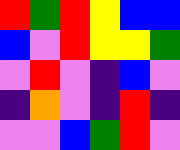[["red", "green", "red", "yellow", "blue", "blue"], ["blue", "violet", "red", "yellow", "yellow", "green"], ["violet", "red", "violet", "indigo", "blue", "violet"], ["indigo", "orange", "violet", "indigo", "red", "indigo"], ["violet", "violet", "blue", "green", "red", "violet"]]